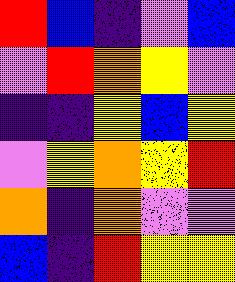[["red", "blue", "indigo", "violet", "blue"], ["violet", "red", "orange", "yellow", "violet"], ["indigo", "indigo", "yellow", "blue", "yellow"], ["violet", "yellow", "orange", "yellow", "red"], ["orange", "indigo", "orange", "violet", "violet"], ["blue", "indigo", "red", "yellow", "yellow"]]